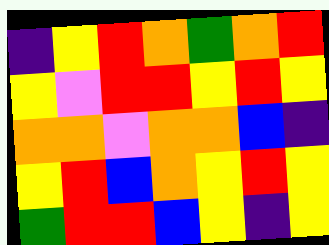[["indigo", "yellow", "red", "orange", "green", "orange", "red"], ["yellow", "violet", "red", "red", "yellow", "red", "yellow"], ["orange", "orange", "violet", "orange", "orange", "blue", "indigo"], ["yellow", "red", "blue", "orange", "yellow", "red", "yellow"], ["green", "red", "red", "blue", "yellow", "indigo", "yellow"]]